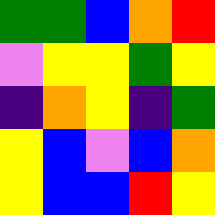[["green", "green", "blue", "orange", "red"], ["violet", "yellow", "yellow", "green", "yellow"], ["indigo", "orange", "yellow", "indigo", "green"], ["yellow", "blue", "violet", "blue", "orange"], ["yellow", "blue", "blue", "red", "yellow"]]